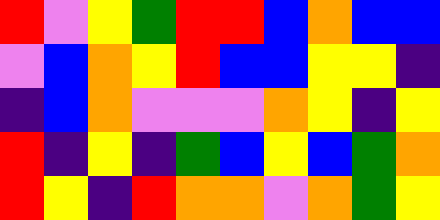[["red", "violet", "yellow", "green", "red", "red", "blue", "orange", "blue", "blue"], ["violet", "blue", "orange", "yellow", "red", "blue", "blue", "yellow", "yellow", "indigo"], ["indigo", "blue", "orange", "violet", "violet", "violet", "orange", "yellow", "indigo", "yellow"], ["red", "indigo", "yellow", "indigo", "green", "blue", "yellow", "blue", "green", "orange"], ["red", "yellow", "indigo", "red", "orange", "orange", "violet", "orange", "green", "yellow"]]